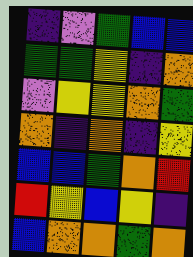[["indigo", "violet", "green", "blue", "blue"], ["green", "green", "yellow", "indigo", "orange"], ["violet", "yellow", "yellow", "orange", "green"], ["orange", "indigo", "orange", "indigo", "yellow"], ["blue", "blue", "green", "orange", "red"], ["red", "yellow", "blue", "yellow", "indigo"], ["blue", "orange", "orange", "green", "orange"]]